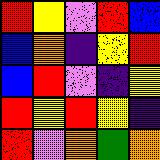[["red", "yellow", "violet", "red", "blue"], ["blue", "orange", "indigo", "yellow", "red"], ["blue", "red", "violet", "indigo", "yellow"], ["red", "yellow", "red", "yellow", "indigo"], ["red", "violet", "orange", "green", "orange"]]